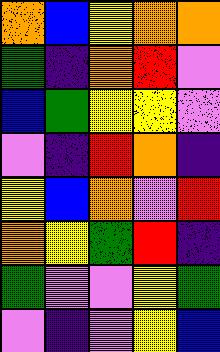[["orange", "blue", "yellow", "orange", "orange"], ["green", "indigo", "orange", "red", "violet"], ["blue", "green", "yellow", "yellow", "violet"], ["violet", "indigo", "red", "orange", "indigo"], ["yellow", "blue", "orange", "violet", "red"], ["orange", "yellow", "green", "red", "indigo"], ["green", "violet", "violet", "yellow", "green"], ["violet", "indigo", "violet", "yellow", "blue"]]